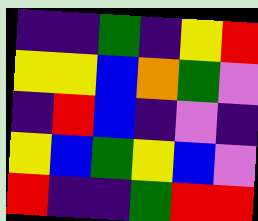[["indigo", "indigo", "green", "indigo", "yellow", "red"], ["yellow", "yellow", "blue", "orange", "green", "violet"], ["indigo", "red", "blue", "indigo", "violet", "indigo"], ["yellow", "blue", "green", "yellow", "blue", "violet"], ["red", "indigo", "indigo", "green", "red", "red"]]